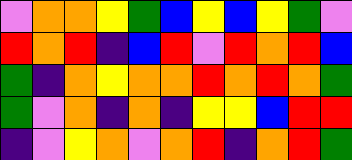[["violet", "orange", "orange", "yellow", "green", "blue", "yellow", "blue", "yellow", "green", "violet"], ["red", "orange", "red", "indigo", "blue", "red", "violet", "red", "orange", "red", "blue"], ["green", "indigo", "orange", "yellow", "orange", "orange", "red", "orange", "red", "orange", "green"], ["green", "violet", "orange", "indigo", "orange", "indigo", "yellow", "yellow", "blue", "red", "red"], ["indigo", "violet", "yellow", "orange", "violet", "orange", "red", "indigo", "orange", "red", "green"]]